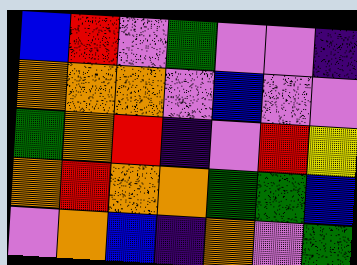[["blue", "red", "violet", "green", "violet", "violet", "indigo"], ["orange", "orange", "orange", "violet", "blue", "violet", "violet"], ["green", "orange", "red", "indigo", "violet", "red", "yellow"], ["orange", "red", "orange", "orange", "green", "green", "blue"], ["violet", "orange", "blue", "indigo", "orange", "violet", "green"]]